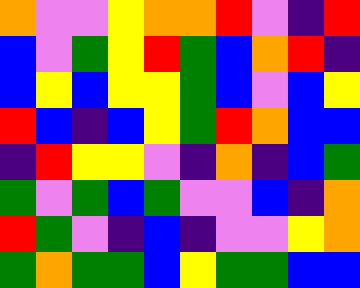[["orange", "violet", "violet", "yellow", "orange", "orange", "red", "violet", "indigo", "red"], ["blue", "violet", "green", "yellow", "red", "green", "blue", "orange", "red", "indigo"], ["blue", "yellow", "blue", "yellow", "yellow", "green", "blue", "violet", "blue", "yellow"], ["red", "blue", "indigo", "blue", "yellow", "green", "red", "orange", "blue", "blue"], ["indigo", "red", "yellow", "yellow", "violet", "indigo", "orange", "indigo", "blue", "green"], ["green", "violet", "green", "blue", "green", "violet", "violet", "blue", "indigo", "orange"], ["red", "green", "violet", "indigo", "blue", "indigo", "violet", "violet", "yellow", "orange"], ["green", "orange", "green", "green", "blue", "yellow", "green", "green", "blue", "blue"]]